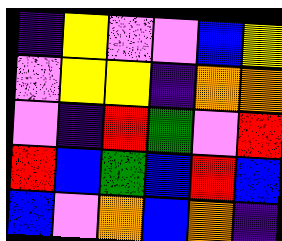[["indigo", "yellow", "violet", "violet", "blue", "yellow"], ["violet", "yellow", "yellow", "indigo", "orange", "orange"], ["violet", "indigo", "red", "green", "violet", "red"], ["red", "blue", "green", "blue", "red", "blue"], ["blue", "violet", "orange", "blue", "orange", "indigo"]]